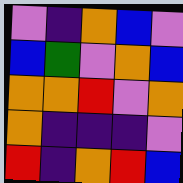[["violet", "indigo", "orange", "blue", "violet"], ["blue", "green", "violet", "orange", "blue"], ["orange", "orange", "red", "violet", "orange"], ["orange", "indigo", "indigo", "indigo", "violet"], ["red", "indigo", "orange", "red", "blue"]]